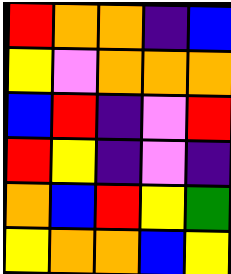[["red", "orange", "orange", "indigo", "blue"], ["yellow", "violet", "orange", "orange", "orange"], ["blue", "red", "indigo", "violet", "red"], ["red", "yellow", "indigo", "violet", "indigo"], ["orange", "blue", "red", "yellow", "green"], ["yellow", "orange", "orange", "blue", "yellow"]]